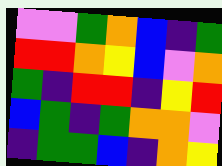[["violet", "violet", "green", "orange", "blue", "indigo", "green"], ["red", "red", "orange", "yellow", "blue", "violet", "orange"], ["green", "indigo", "red", "red", "indigo", "yellow", "red"], ["blue", "green", "indigo", "green", "orange", "orange", "violet"], ["indigo", "green", "green", "blue", "indigo", "orange", "yellow"]]